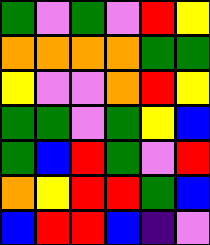[["green", "violet", "green", "violet", "red", "yellow"], ["orange", "orange", "orange", "orange", "green", "green"], ["yellow", "violet", "violet", "orange", "red", "yellow"], ["green", "green", "violet", "green", "yellow", "blue"], ["green", "blue", "red", "green", "violet", "red"], ["orange", "yellow", "red", "red", "green", "blue"], ["blue", "red", "red", "blue", "indigo", "violet"]]